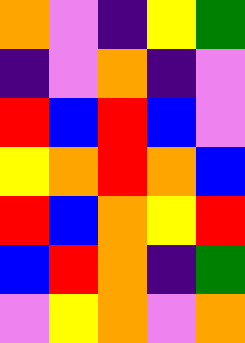[["orange", "violet", "indigo", "yellow", "green"], ["indigo", "violet", "orange", "indigo", "violet"], ["red", "blue", "red", "blue", "violet"], ["yellow", "orange", "red", "orange", "blue"], ["red", "blue", "orange", "yellow", "red"], ["blue", "red", "orange", "indigo", "green"], ["violet", "yellow", "orange", "violet", "orange"]]